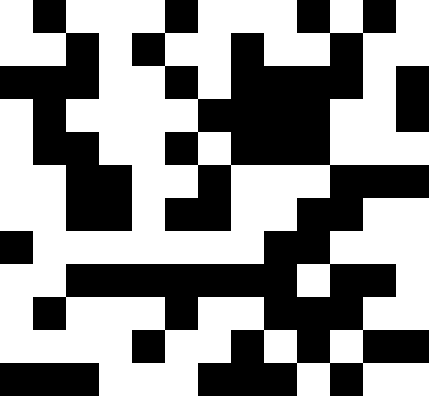[["white", "black", "white", "white", "white", "black", "white", "white", "white", "black", "white", "black", "white"], ["white", "white", "black", "white", "black", "white", "white", "black", "white", "white", "black", "white", "white"], ["black", "black", "black", "white", "white", "black", "white", "black", "black", "black", "black", "white", "black"], ["white", "black", "white", "white", "white", "white", "black", "black", "black", "black", "white", "white", "black"], ["white", "black", "black", "white", "white", "black", "white", "black", "black", "black", "white", "white", "white"], ["white", "white", "black", "black", "white", "white", "black", "white", "white", "white", "black", "black", "black"], ["white", "white", "black", "black", "white", "black", "black", "white", "white", "black", "black", "white", "white"], ["black", "white", "white", "white", "white", "white", "white", "white", "black", "black", "white", "white", "white"], ["white", "white", "black", "black", "black", "black", "black", "black", "black", "white", "black", "black", "white"], ["white", "black", "white", "white", "white", "black", "white", "white", "black", "black", "black", "white", "white"], ["white", "white", "white", "white", "black", "white", "white", "black", "white", "black", "white", "black", "black"], ["black", "black", "black", "white", "white", "white", "black", "black", "black", "white", "black", "white", "white"]]